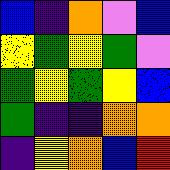[["blue", "indigo", "orange", "violet", "blue"], ["yellow", "green", "yellow", "green", "violet"], ["green", "yellow", "green", "yellow", "blue"], ["green", "indigo", "indigo", "orange", "orange"], ["indigo", "yellow", "orange", "blue", "red"]]